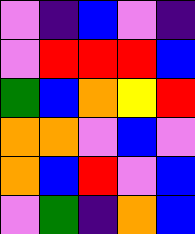[["violet", "indigo", "blue", "violet", "indigo"], ["violet", "red", "red", "red", "blue"], ["green", "blue", "orange", "yellow", "red"], ["orange", "orange", "violet", "blue", "violet"], ["orange", "blue", "red", "violet", "blue"], ["violet", "green", "indigo", "orange", "blue"]]